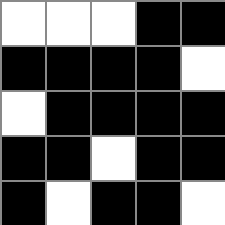[["white", "white", "white", "black", "black"], ["black", "black", "black", "black", "white"], ["white", "black", "black", "black", "black"], ["black", "black", "white", "black", "black"], ["black", "white", "black", "black", "white"]]